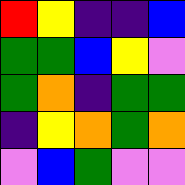[["red", "yellow", "indigo", "indigo", "blue"], ["green", "green", "blue", "yellow", "violet"], ["green", "orange", "indigo", "green", "green"], ["indigo", "yellow", "orange", "green", "orange"], ["violet", "blue", "green", "violet", "violet"]]